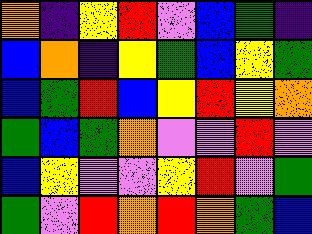[["orange", "indigo", "yellow", "red", "violet", "blue", "green", "indigo"], ["blue", "orange", "indigo", "yellow", "green", "blue", "yellow", "green"], ["blue", "green", "red", "blue", "yellow", "red", "yellow", "orange"], ["green", "blue", "green", "orange", "violet", "violet", "red", "violet"], ["blue", "yellow", "violet", "violet", "yellow", "red", "violet", "green"], ["green", "violet", "red", "orange", "red", "orange", "green", "blue"]]